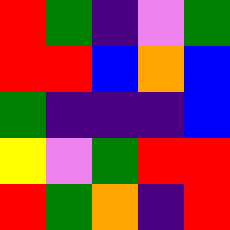[["red", "green", "indigo", "violet", "green"], ["red", "red", "blue", "orange", "blue"], ["green", "indigo", "indigo", "indigo", "blue"], ["yellow", "violet", "green", "red", "red"], ["red", "green", "orange", "indigo", "red"]]